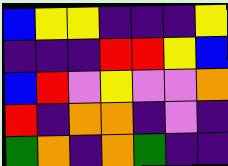[["blue", "yellow", "yellow", "indigo", "indigo", "indigo", "yellow"], ["indigo", "indigo", "indigo", "red", "red", "yellow", "blue"], ["blue", "red", "violet", "yellow", "violet", "violet", "orange"], ["red", "indigo", "orange", "orange", "indigo", "violet", "indigo"], ["green", "orange", "indigo", "orange", "green", "indigo", "indigo"]]